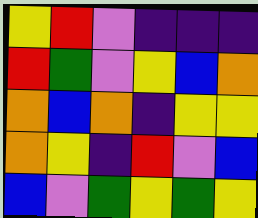[["yellow", "red", "violet", "indigo", "indigo", "indigo"], ["red", "green", "violet", "yellow", "blue", "orange"], ["orange", "blue", "orange", "indigo", "yellow", "yellow"], ["orange", "yellow", "indigo", "red", "violet", "blue"], ["blue", "violet", "green", "yellow", "green", "yellow"]]